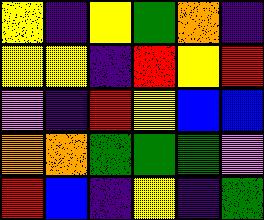[["yellow", "indigo", "yellow", "green", "orange", "indigo"], ["yellow", "yellow", "indigo", "red", "yellow", "red"], ["violet", "indigo", "red", "yellow", "blue", "blue"], ["orange", "orange", "green", "green", "green", "violet"], ["red", "blue", "indigo", "yellow", "indigo", "green"]]